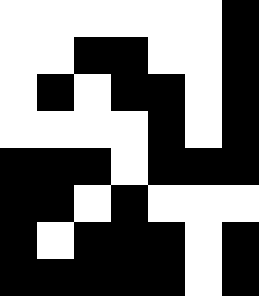[["white", "white", "white", "white", "white", "white", "black"], ["white", "white", "black", "black", "white", "white", "black"], ["white", "black", "white", "black", "black", "white", "black"], ["white", "white", "white", "white", "black", "white", "black"], ["black", "black", "black", "white", "black", "black", "black"], ["black", "black", "white", "black", "white", "white", "white"], ["black", "white", "black", "black", "black", "white", "black"], ["black", "black", "black", "black", "black", "white", "black"]]